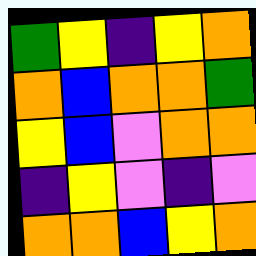[["green", "yellow", "indigo", "yellow", "orange"], ["orange", "blue", "orange", "orange", "green"], ["yellow", "blue", "violet", "orange", "orange"], ["indigo", "yellow", "violet", "indigo", "violet"], ["orange", "orange", "blue", "yellow", "orange"]]